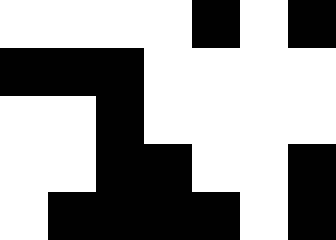[["white", "white", "white", "white", "black", "white", "black"], ["black", "black", "black", "white", "white", "white", "white"], ["white", "white", "black", "white", "white", "white", "white"], ["white", "white", "black", "black", "white", "white", "black"], ["white", "black", "black", "black", "black", "white", "black"]]